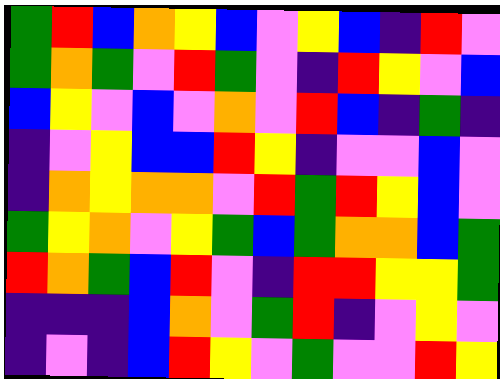[["green", "red", "blue", "orange", "yellow", "blue", "violet", "yellow", "blue", "indigo", "red", "violet"], ["green", "orange", "green", "violet", "red", "green", "violet", "indigo", "red", "yellow", "violet", "blue"], ["blue", "yellow", "violet", "blue", "violet", "orange", "violet", "red", "blue", "indigo", "green", "indigo"], ["indigo", "violet", "yellow", "blue", "blue", "red", "yellow", "indigo", "violet", "violet", "blue", "violet"], ["indigo", "orange", "yellow", "orange", "orange", "violet", "red", "green", "red", "yellow", "blue", "violet"], ["green", "yellow", "orange", "violet", "yellow", "green", "blue", "green", "orange", "orange", "blue", "green"], ["red", "orange", "green", "blue", "red", "violet", "indigo", "red", "red", "yellow", "yellow", "green"], ["indigo", "indigo", "indigo", "blue", "orange", "violet", "green", "red", "indigo", "violet", "yellow", "violet"], ["indigo", "violet", "indigo", "blue", "red", "yellow", "violet", "green", "violet", "violet", "red", "yellow"]]